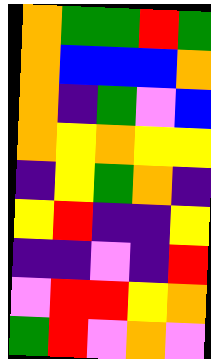[["orange", "green", "green", "red", "green"], ["orange", "blue", "blue", "blue", "orange"], ["orange", "indigo", "green", "violet", "blue"], ["orange", "yellow", "orange", "yellow", "yellow"], ["indigo", "yellow", "green", "orange", "indigo"], ["yellow", "red", "indigo", "indigo", "yellow"], ["indigo", "indigo", "violet", "indigo", "red"], ["violet", "red", "red", "yellow", "orange"], ["green", "red", "violet", "orange", "violet"]]